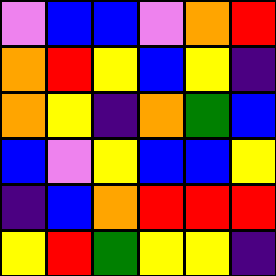[["violet", "blue", "blue", "violet", "orange", "red"], ["orange", "red", "yellow", "blue", "yellow", "indigo"], ["orange", "yellow", "indigo", "orange", "green", "blue"], ["blue", "violet", "yellow", "blue", "blue", "yellow"], ["indigo", "blue", "orange", "red", "red", "red"], ["yellow", "red", "green", "yellow", "yellow", "indigo"]]